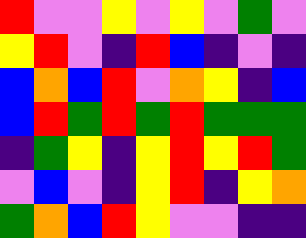[["red", "violet", "violet", "yellow", "violet", "yellow", "violet", "green", "violet"], ["yellow", "red", "violet", "indigo", "red", "blue", "indigo", "violet", "indigo"], ["blue", "orange", "blue", "red", "violet", "orange", "yellow", "indigo", "blue"], ["blue", "red", "green", "red", "green", "red", "green", "green", "green"], ["indigo", "green", "yellow", "indigo", "yellow", "red", "yellow", "red", "green"], ["violet", "blue", "violet", "indigo", "yellow", "red", "indigo", "yellow", "orange"], ["green", "orange", "blue", "red", "yellow", "violet", "violet", "indigo", "indigo"]]